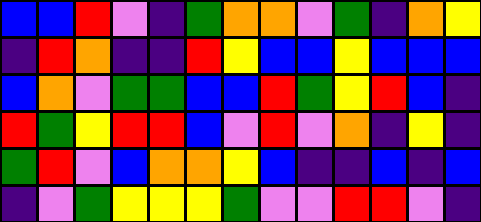[["blue", "blue", "red", "violet", "indigo", "green", "orange", "orange", "violet", "green", "indigo", "orange", "yellow"], ["indigo", "red", "orange", "indigo", "indigo", "red", "yellow", "blue", "blue", "yellow", "blue", "blue", "blue"], ["blue", "orange", "violet", "green", "green", "blue", "blue", "red", "green", "yellow", "red", "blue", "indigo"], ["red", "green", "yellow", "red", "red", "blue", "violet", "red", "violet", "orange", "indigo", "yellow", "indigo"], ["green", "red", "violet", "blue", "orange", "orange", "yellow", "blue", "indigo", "indigo", "blue", "indigo", "blue"], ["indigo", "violet", "green", "yellow", "yellow", "yellow", "green", "violet", "violet", "red", "red", "violet", "indigo"]]